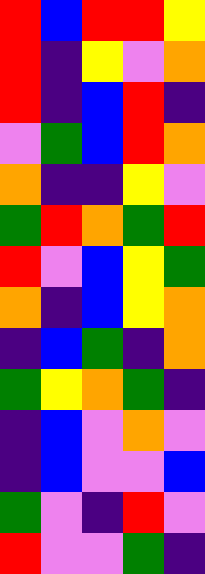[["red", "blue", "red", "red", "yellow"], ["red", "indigo", "yellow", "violet", "orange"], ["red", "indigo", "blue", "red", "indigo"], ["violet", "green", "blue", "red", "orange"], ["orange", "indigo", "indigo", "yellow", "violet"], ["green", "red", "orange", "green", "red"], ["red", "violet", "blue", "yellow", "green"], ["orange", "indigo", "blue", "yellow", "orange"], ["indigo", "blue", "green", "indigo", "orange"], ["green", "yellow", "orange", "green", "indigo"], ["indigo", "blue", "violet", "orange", "violet"], ["indigo", "blue", "violet", "violet", "blue"], ["green", "violet", "indigo", "red", "violet"], ["red", "violet", "violet", "green", "indigo"]]